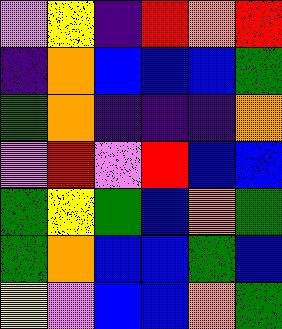[["violet", "yellow", "indigo", "red", "orange", "red"], ["indigo", "orange", "blue", "blue", "blue", "green"], ["green", "orange", "indigo", "indigo", "indigo", "orange"], ["violet", "red", "violet", "red", "blue", "blue"], ["green", "yellow", "green", "blue", "orange", "green"], ["green", "orange", "blue", "blue", "green", "blue"], ["yellow", "violet", "blue", "blue", "orange", "green"]]